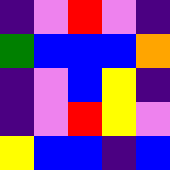[["indigo", "violet", "red", "violet", "indigo"], ["green", "blue", "blue", "blue", "orange"], ["indigo", "violet", "blue", "yellow", "indigo"], ["indigo", "violet", "red", "yellow", "violet"], ["yellow", "blue", "blue", "indigo", "blue"]]